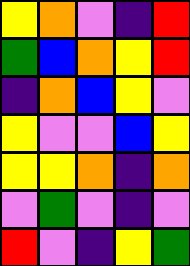[["yellow", "orange", "violet", "indigo", "red"], ["green", "blue", "orange", "yellow", "red"], ["indigo", "orange", "blue", "yellow", "violet"], ["yellow", "violet", "violet", "blue", "yellow"], ["yellow", "yellow", "orange", "indigo", "orange"], ["violet", "green", "violet", "indigo", "violet"], ["red", "violet", "indigo", "yellow", "green"]]